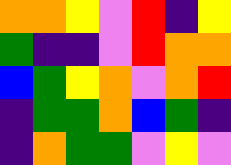[["orange", "orange", "yellow", "violet", "red", "indigo", "yellow"], ["green", "indigo", "indigo", "violet", "red", "orange", "orange"], ["blue", "green", "yellow", "orange", "violet", "orange", "red"], ["indigo", "green", "green", "orange", "blue", "green", "indigo"], ["indigo", "orange", "green", "green", "violet", "yellow", "violet"]]